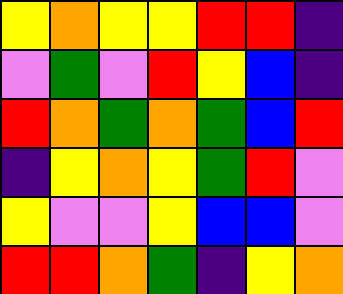[["yellow", "orange", "yellow", "yellow", "red", "red", "indigo"], ["violet", "green", "violet", "red", "yellow", "blue", "indigo"], ["red", "orange", "green", "orange", "green", "blue", "red"], ["indigo", "yellow", "orange", "yellow", "green", "red", "violet"], ["yellow", "violet", "violet", "yellow", "blue", "blue", "violet"], ["red", "red", "orange", "green", "indigo", "yellow", "orange"]]